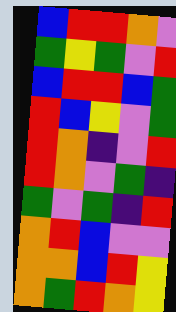[["blue", "red", "red", "orange", "violet"], ["green", "yellow", "green", "violet", "red"], ["blue", "red", "red", "blue", "green"], ["red", "blue", "yellow", "violet", "green"], ["red", "orange", "indigo", "violet", "red"], ["red", "orange", "violet", "green", "indigo"], ["green", "violet", "green", "indigo", "red"], ["orange", "red", "blue", "violet", "violet"], ["orange", "orange", "blue", "red", "yellow"], ["orange", "green", "red", "orange", "yellow"]]